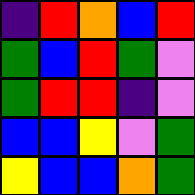[["indigo", "red", "orange", "blue", "red"], ["green", "blue", "red", "green", "violet"], ["green", "red", "red", "indigo", "violet"], ["blue", "blue", "yellow", "violet", "green"], ["yellow", "blue", "blue", "orange", "green"]]